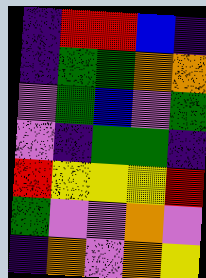[["indigo", "red", "red", "blue", "indigo"], ["indigo", "green", "green", "orange", "orange"], ["violet", "green", "blue", "violet", "green"], ["violet", "indigo", "green", "green", "indigo"], ["red", "yellow", "yellow", "yellow", "red"], ["green", "violet", "violet", "orange", "violet"], ["indigo", "orange", "violet", "orange", "yellow"]]